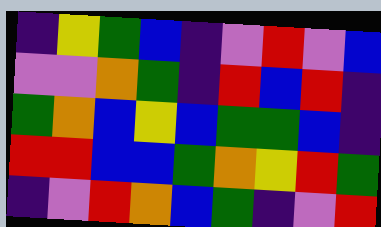[["indigo", "yellow", "green", "blue", "indigo", "violet", "red", "violet", "blue"], ["violet", "violet", "orange", "green", "indigo", "red", "blue", "red", "indigo"], ["green", "orange", "blue", "yellow", "blue", "green", "green", "blue", "indigo"], ["red", "red", "blue", "blue", "green", "orange", "yellow", "red", "green"], ["indigo", "violet", "red", "orange", "blue", "green", "indigo", "violet", "red"]]